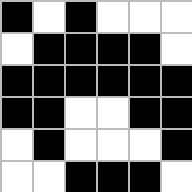[["black", "white", "black", "white", "white", "white"], ["white", "black", "black", "black", "black", "white"], ["black", "black", "black", "black", "black", "black"], ["black", "black", "white", "white", "black", "black"], ["white", "black", "white", "white", "white", "black"], ["white", "white", "black", "black", "black", "white"]]